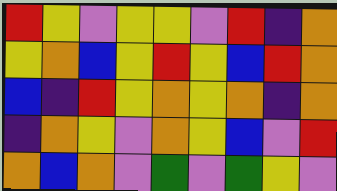[["red", "yellow", "violet", "yellow", "yellow", "violet", "red", "indigo", "orange"], ["yellow", "orange", "blue", "yellow", "red", "yellow", "blue", "red", "orange"], ["blue", "indigo", "red", "yellow", "orange", "yellow", "orange", "indigo", "orange"], ["indigo", "orange", "yellow", "violet", "orange", "yellow", "blue", "violet", "red"], ["orange", "blue", "orange", "violet", "green", "violet", "green", "yellow", "violet"]]